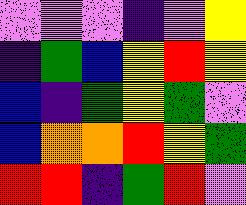[["violet", "violet", "violet", "indigo", "violet", "yellow"], ["indigo", "green", "blue", "yellow", "red", "yellow"], ["blue", "indigo", "green", "yellow", "green", "violet"], ["blue", "orange", "orange", "red", "yellow", "green"], ["red", "red", "indigo", "green", "red", "violet"]]